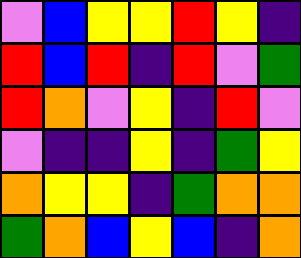[["violet", "blue", "yellow", "yellow", "red", "yellow", "indigo"], ["red", "blue", "red", "indigo", "red", "violet", "green"], ["red", "orange", "violet", "yellow", "indigo", "red", "violet"], ["violet", "indigo", "indigo", "yellow", "indigo", "green", "yellow"], ["orange", "yellow", "yellow", "indigo", "green", "orange", "orange"], ["green", "orange", "blue", "yellow", "blue", "indigo", "orange"]]